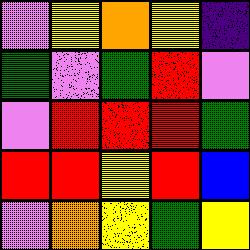[["violet", "yellow", "orange", "yellow", "indigo"], ["green", "violet", "green", "red", "violet"], ["violet", "red", "red", "red", "green"], ["red", "red", "yellow", "red", "blue"], ["violet", "orange", "yellow", "green", "yellow"]]